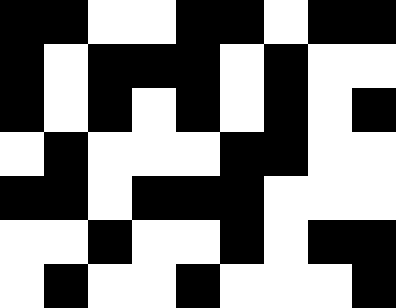[["black", "black", "white", "white", "black", "black", "white", "black", "black"], ["black", "white", "black", "black", "black", "white", "black", "white", "white"], ["black", "white", "black", "white", "black", "white", "black", "white", "black"], ["white", "black", "white", "white", "white", "black", "black", "white", "white"], ["black", "black", "white", "black", "black", "black", "white", "white", "white"], ["white", "white", "black", "white", "white", "black", "white", "black", "black"], ["white", "black", "white", "white", "black", "white", "white", "white", "black"]]